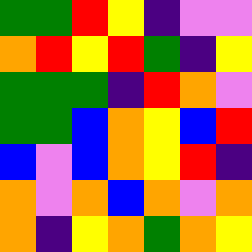[["green", "green", "red", "yellow", "indigo", "violet", "violet"], ["orange", "red", "yellow", "red", "green", "indigo", "yellow"], ["green", "green", "green", "indigo", "red", "orange", "violet"], ["green", "green", "blue", "orange", "yellow", "blue", "red"], ["blue", "violet", "blue", "orange", "yellow", "red", "indigo"], ["orange", "violet", "orange", "blue", "orange", "violet", "orange"], ["orange", "indigo", "yellow", "orange", "green", "orange", "yellow"]]